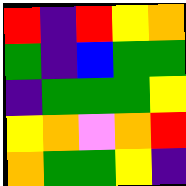[["red", "indigo", "red", "yellow", "orange"], ["green", "indigo", "blue", "green", "green"], ["indigo", "green", "green", "green", "yellow"], ["yellow", "orange", "violet", "orange", "red"], ["orange", "green", "green", "yellow", "indigo"]]